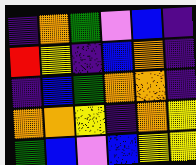[["indigo", "orange", "green", "violet", "blue", "indigo"], ["red", "yellow", "indigo", "blue", "orange", "indigo"], ["indigo", "blue", "green", "orange", "orange", "indigo"], ["orange", "orange", "yellow", "indigo", "orange", "yellow"], ["green", "blue", "violet", "blue", "yellow", "yellow"]]